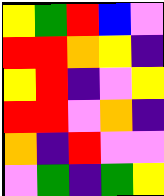[["yellow", "green", "red", "blue", "violet"], ["red", "red", "orange", "yellow", "indigo"], ["yellow", "red", "indigo", "violet", "yellow"], ["red", "red", "violet", "orange", "indigo"], ["orange", "indigo", "red", "violet", "violet"], ["violet", "green", "indigo", "green", "yellow"]]